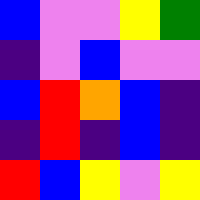[["blue", "violet", "violet", "yellow", "green"], ["indigo", "violet", "blue", "violet", "violet"], ["blue", "red", "orange", "blue", "indigo"], ["indigo", "red", "indigo", "blue", "indigo"], ["red", "blue", "yellow", "violet", "yellow"]]